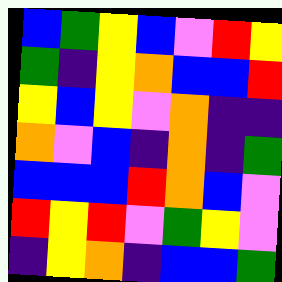[["blue", "green", "yellow", "blue", "violet", "red", "yellow"], ["green", "indigo", "yellow", "orange", "blue", "blue", "red"], ["yellow", "blue", "yellow", "violet", "orange", "indigo", "indigo"], ["orange", "violet", "blue", "indigo", "orange", "indigo", "green"], ["blue", "blue", "blue", "red", "orange", "blue", "violet"], ["red", "yellow", "red", "violet", "green", "yellow", "violet"], ["indigo", "yellow", "orange", "indigo", "blue", "blue", "green"]]